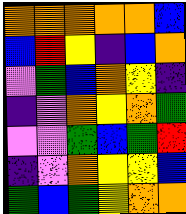[["orange", "orange", "orange", "orange", "orange", "blue"], ["blue", "red", "yellow", "indigo", "blue", "orange"], ["violet", "green", "blue", "orange", "yellow", "indigo"], ["indigo", "violet", "orange", "yellow", "orange", "green"], ["violet", "violet", "green", "blue", "green", "red"], ["indigo", "violet", "orange", "yellow", "yellow", "blue"], ["green", "blue", "green", "yellow", "orange", "orange"]]